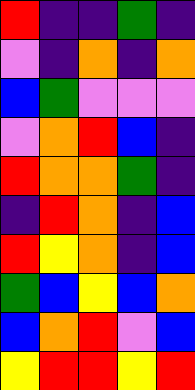[["red", "indigo", "indigo", "green", "indigo"], ["violet", "indigo", "orange", "indigo", "orange"], ["blue", "green", "violet", "violet", "violet"], ["violet", "orange", "red", "blue", "indigo"], ["red", "orange", "orange", "green", "indigo"], ["indigo", "red", "orange", "indigo", "blue"], ["red", "yellow", "orange", "indigo", "blue"], ["green", "blue", "yellow", "blue", "orange"], ["blue", "orange", "red", "violet", "blue"], ["yellow", "red", "red", "yellow", "red"]]